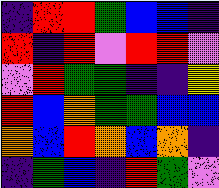[["indigo", "red", "red", "green", "blue", "blue", "indigo"], ["red", "indigo", "red", "violet", "red", "red", "violet"], ["violet", "red", "green", "green", "indigo", "indigo", "yellow"], ["red", "blue", "orange", "green", "green", "blue", "blue"], ["orange", "blue", "red", "orange", "blue", "orange", "indigo"], ["indigo", "green", "blue", "indigo", "red", "green", "violet"]]